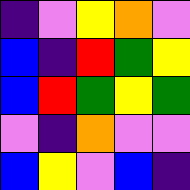[["indigo", "violet", "yellow", "orange", "violet"], ["blue", "indigo", "red", "green", "yellow"], ["blue", "red", "green", "yellow", "green"], ["violet", "indigo", "orange", "violet", "violet"], ["blue", "yellow", "violet", "blue", "indigo"]]